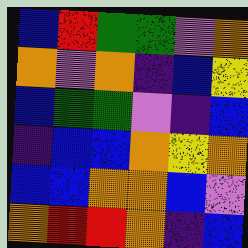[["blue", "red", "green", "green", "violet", "orange"], ["orange", "violet", "orange", "indigo", "blue", "yellow"], ["blue", "green", "green", "violet", "indigo", "blue"], ["indigo", "blue", "blue", "orange", "yellow", "orange"], ["blue", "blue", "orange", "orange", "blue", "violet"], ["orange", "red", "red", "orange", "indigo", "blue"]]